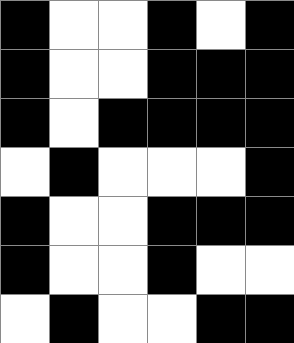[["black", "white", "white", "black", "white", "black"], ["black", "white", "white", "black", "black", "black"], ["black", "white", "black", "black", "black", "black"], ["white", "black", "white", "white", "white", "black"], ["black", "white", "white", "black", "black", "black"], ["black", "white", "white", "black", "white", "white"], ["white", "black", "white", "white", "black", "black"]]